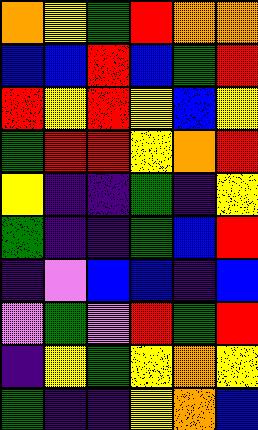[["orange", "yellow", "green", "red", "orange", "orange"], ["blue", "blue", "red", "blue", "green", "red"], ["red", "yellow", "red", "yellow", "blue", "yellow"], ["green", "red", "red", "yellow", "orange", "red"], ["yellow", "indigo", "indigo", "green", "indigo", "yellow"], ["green", "indigo", "indigo", "green", "blue", "red"], ["indigo", "violet", "blue", "blue", "indigo", "blue"], ["violet", "green", "violet", "red", "green", "red"], ["indigo", "yellow", "green", "yellow", "orange", "yellow"], ["green", "indigo", "indigo", "yellow", "orange", "blue"]]